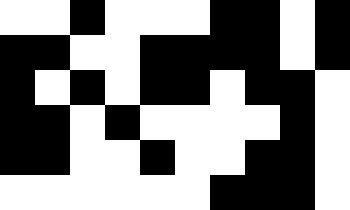[["white", "white", "black", "white", "white", "white", "black", "black", "white", "black"], ["black", "black", "white", "white", "black", "black", "black", "black", "white", "black"], ["black", "white", "black", "white", "black", "black", "white", "black", "black", "white"], ["black", "black", "white", "black", "white", "white", "white", "white", "black", "white"], ["black", "black", "white", "white", "black", "white", "white", "black", "black", "white"], ["white", "white", "white", "white", "white", "white", "black", "black", "black", "white"]]